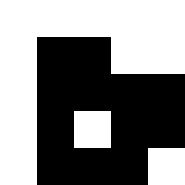[["white", "white", "white", "white", "white"], ["white", "black", "black", "white", "white"], ["white", "black", "black", "black", "black"], ["white", "black", "white", "black", "black"], ["white", "black", "black", "black", "white"]]